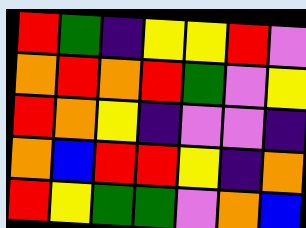[["red", "green", "indigo", "yellow", "yellow", "red", "violet"], ["orange", "red", "orange", "red", "green", "violet", "yellow"], ["red", "orange", "yellow", "indigo", "violet", "violet", "indigo"], ["orange", "blue", "red", "red", "yellow", "indigo", "orange"], ["red", "yellow", "green", "green", "violet", "orange", "blue"]]